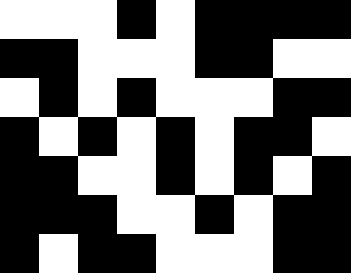[["white", "white", "white", "black", "white", "black", "black", "black", "black"], ["black", "black", "white", "white", "white", "black", "black", "white", "white"], ["white", "black", "white", "black", "white", "white", "white", "black", "black"], ["black", "white", "black", "white", "black", "white", "black", "black", "white"], ["black", "black", "white", "white", "black", "white", "black", "white", "black"], ["black", "black", "black", "white", "white", "black", "white", "black", "black"], ["black", "white", "black", "black", "white", "white", "white", "black", "black"]]